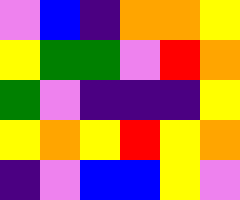[["violet", "blue", "indigo", "orange", "orange", "yellow"], ["yellow", "green", "green", "violet", "red", "orange"], ["green", "violet", "indigo", "indigo", "indigo", "yellow"], ["yellow", "orange", "yellow", "red", "yellow", "orange"], ["indigo", "violet", "blue", "blue", "yellow", "violet"]]